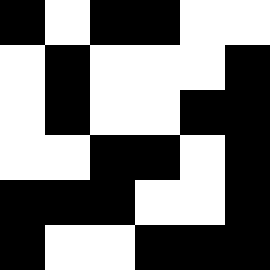[["black", "white", "black", "black", "white", "white"], ["white", "black", "white", "white", "white", "black"], ["white", "black", "white", "white", "black", "black"], ["white", "white", "black", "black", "white", "black"], ["black", "black", "black", "white", "white", "black"], ["black", "white", "white", "black", "black", "black"]]